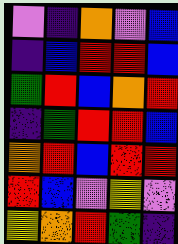[["violet", "indigo", "orange", "violet", "blue"], ["indigo", "blue", "red", "red", "blue"], ["green", "red", "blue", "orange", "red"], ["indigo", "green", "red", "red", "blue"], ["orange", "red", "blue", "red", "red"], ["red", "blue", "violet", "yellow", "violet"], ["yellow", "orange", "red", "green", "indigo"]]